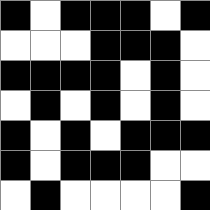[["black", "white", "black", "black", "black", "white", "black"], ["white", "white", "white", "black", "black", "black", "white"], ["black", "black", "black", "black", "white", "black", "white"], ["white", "black", "white", "black", "white", "black", "white"], ["black", "white", "black", "white", "black", "black", "black"], ["black", "white", "black", "black", "black", "white", "white"], ["white", "black", "white", "white", "white", "white", "black"]]